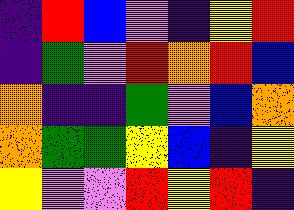[["indigo", "red", "blue", "violet", "indigo", "yellow", "red"], ["indigo", "green", "violet", "red", "orange", "red", "blue"], ["orange", "indigo", "indigo", "green", "violet", "blue", "orange"], ["orange", "green", "green", "yellow", "blue", "indigo", "yellow"], ["yellow", "violet", "violet", "red", "yellow", "red", "indigo"]]